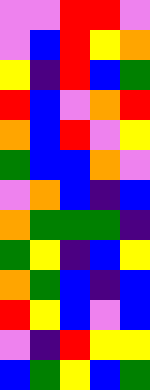[["violet", "violet", "red", "red", "violet"], ["violet", "blue", "red", "yellow", "orange"], ["yellow", "indigo", "red", "blue", "green"], ["red", "blue", "violet", "orange", "red"], ["orange", "blue", "red", "violet", "yellow"], ["green", "blue", "blue", "orange", "violet"], ["violet", "orange", "blue", "indigo", "blue"], ["orange", "green", "green", "green", "indigo"], ["green", "yellow", "indigo", "blue", "yellow"], ["orange", "green", "blue", "indigo", "blue"], ["red", "yellow", "blue", "violet", "blue"], ["violet", "indigo", "red", "yellow", "yellow"], ["blue", "green", "yellow", "blue", "green"]]